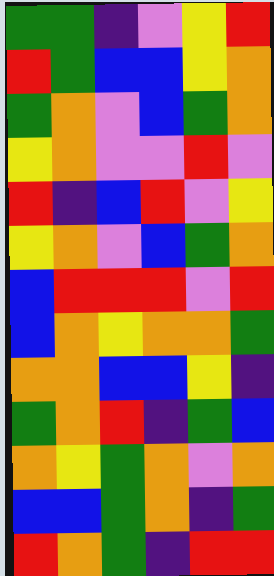[["green", "green", "indigo", "violet", "yellow", "red"], ["red", "green", "blue", "blue", "yellow", "orange"], ["green", "orange", "violet", "blue", "green", "orange"], ["yellow", "orange", "violet", "violet", "red", "violet"], ["red", "indigo", "blue", "red", "violet", "yellow"], ["yellow", "orange", "violet", "blue", "green", "orange"], ["blue", "red", "red", "red", "violet", "red"], ["blue", "orange", "yellow", "orange", "orange", "green"], ["orange", "orange", "blue", "blue", "yellow", "indigo"], ["green", "orange", "red", "indigo", "green", "blue"], ["orange", "yellow", "green", "orange", "violet", "orange"], ["blue", "blue", "green", "orange", "indigo", "green"], ["red", "orange", "green", "indigo", "red", "red"]]